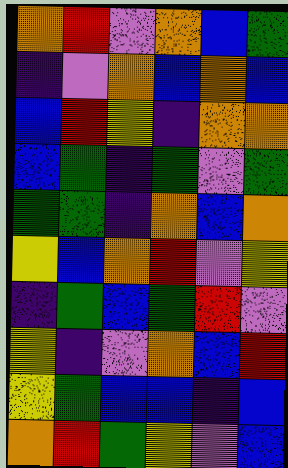[["orange", "red", "violet", "orange", "blue", "green"], ["indigo", "violet", "orange", "blue", "orange", "blue"], ["blue", "red", "yellow", "indigo", "orange", "orange"], ["blue", "green", "indigo", "green", "violet", "green"], ["green", "green", "indigo", "orange", "blue", "orange"], ["yellow", "blue", "orange", "red", "violet", "yellow"], ["indigo", "green", "blue", "green", "red", "violet"], ["yellow", "indigo", "violet", "orange", "blue", "red"], ["yellow", "green", "blue", "blue", "indigo", "blue"], ["orange", "red", "green", "yellow", "violet", "blue"]]